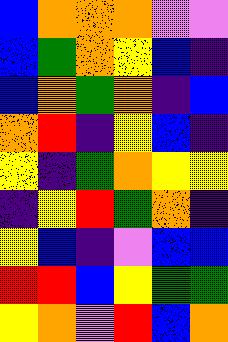[["blue", "orange", "orange", "orange", "violet", "violet"], ["blue", "green", "orange", "yellow", "blue", "indigo"], ["blue", "orange", "green", "orange", "indigo", "blue"], ["orange", "red", "indigo", "yellow", "blue", "indigo"], ["yellow", "indigo", "green", "orange", "yellow", "yellow"], ["indigo", "yellow", "red", "green", "orange", "indigo"], ["yellow", "blue", "indigo", "violet", "blue", "blue"], ["red", "red", "blue", "yellow", "green", "green"], ["yellow", "orange", "violet", "red", "blue", "orange"]]